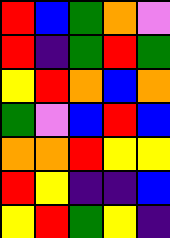[["red", "blue", "green", "orange", "violet"], ["red", "indigo", "green", "red", "green"], ["yellow", "red", "orange", "blue", "orange"], ["green", "violet", "blue", "red", "blue"], ["orange", "orange", "red", "yellow", "yellow"], ["red", "yellow", "indigo", "indigo", "blue"], ["yellow", "red", "green", "yellow", "indigo"]]